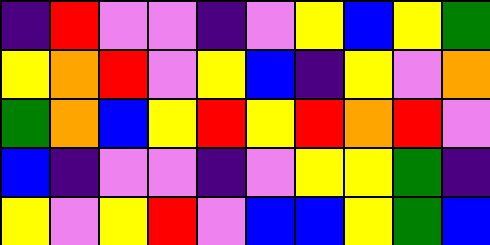[["indigo", "red", "violet", "violet", "indigo", "violet", "yellow", "blue", "yellow", "green"], ["yellow", "orange", "red", "violet", "yellow", "blue", "indigo", "yellow", "violet", "orange"], ["green", "orange", "blue", "yellow", "red", "yellow", "red", "orange", "red", "violet"], ["blue", "indigo", "violet", "violet", "indigo", "violet", "yellow", "yellow", "green", "indigo"], ["yellow", "violet", "yellow", "red", "violet", "blue", "blue", "yellow", "green", "blue"]]